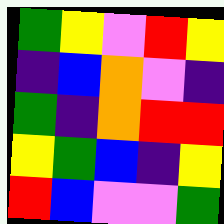[["green", "yellow", "violet", "red", "yellow"], ["indigo", "blue", "orange", "violet", "indigo"], ["green", "indigo", "orange", "red", "red"], ["yellow", "green", "blue", "indigo", "yellow"], ["red", "blue", "violet", "violet", "green"]]